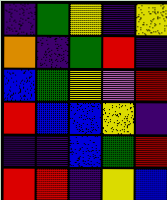[["indigo", "green", "yellow", "indigo", "yellow"], ["orange", "indigo", "green", "red", "indigo"], ["blue", "green", "yellow", "violet", "red"], ["red", "blue", "blue", "yellow", "indigo"], ["indigo", "indigo", "blue", "green", "red"], ["red", "red", "indigo", "yellow", "blue"]]